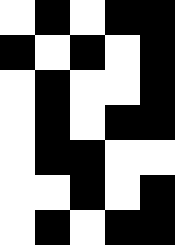[["white", "black", "white", "black", "black"], ["black", "white", "black", "white", "black"], ["white", "black", "white", "white", "black"], ["white", "black", "white", "black", "black"], ["white", "black", "black", "white", "white"], ["white", "white", "black", "white", "black"], ["white", "black", "white", "black", "black"]]